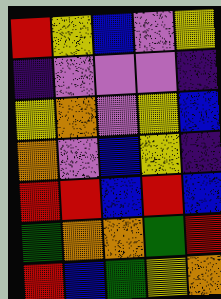[["red", "yellow", "blue", "violet", "yellow"], ["indigo", "violet", "violet", "violet", "indigo"], ["yellow", "orange", "violet", "yellow", "blue"], ["orange", "violet", "blue", "yellow", "indigo"], ["red", "red", "blue", "red", "blue"], ["green", "orange", "orange", "green", "red"], ["red", "blue", "green", "yellow", "orange"]]